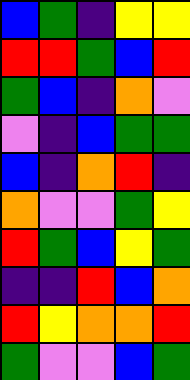[["blue", "green", "indigo", "yellow", "yellow"], ["red", "red", "green", "blue", "red"], ["green", "blue", "indigo", "orange", "violet"], ["violet", "indigo", "blue", "green", "green"], ["blue", "indigo", "orange", "red", "indigo"], ["orange", "violet", "violet", "green", "yellow"], ["red", "green", "blue", "yellow", "green"], ["indigo", "indigo", "red", "blue", "orange"], ["red", "yellow", "orange", "orange", "red"], ["green", "violet", "violet", "blue", "green"]]